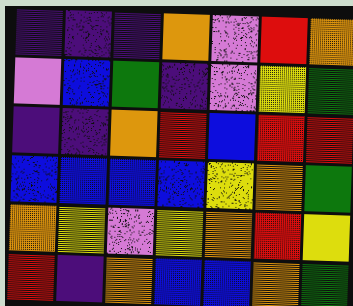[["indigo", "indigo", "indigo", "orange", "violet", "red", "orange"], ["violet", "blue", "green", "indigo", "violet", "yellow", "green"], ["indigo", "indigo", "orange", "red", "blue", "red", "red"], ["blue", "blue", "blue", "blue", "yellow", "orange", "green"], ["orange", "yellow", "violet", "yellow", "orange", "red", "yellow"], ["red", "indigo", "orange", "blue", "blue", "orange", "green"]]